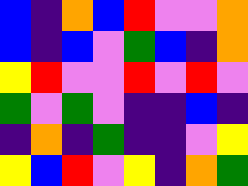[["blue", "indigo", "orange", "blue", "red", "violet", "violet", "orange"], ["blue", "indigo", "blue", "violet", "green", "blue", "indigo", "orange"], ["yellow", "red", "violet", "violet", "red", "violet", "red", "violet"], ["green", "violet", "green", "violet", "indigo", "indigo", "blue", "indigo"], ["indigo", "orange", "indigo", "green", "indigo", "indigo", "violet", "yellow"], ["yellow", "blue", "red", "violet", "yellow", "indigo", "orange", "green"]]